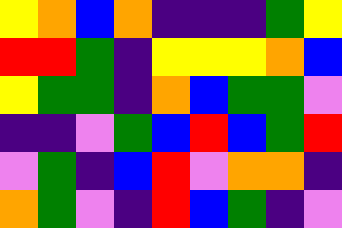[["yellow", "orange", "blue", "orange", "indigo", "indigo", "indigo", "green", "yellow"], ["red", "red", "green", "indigo", "yellow", "yellow", "yellow", "orange", "blue"], ["yellow", "green", "green", "indigo", "orange", "blue", "green", "green", "violet"], ["indigo", "indigo", "violet", "green", "blue", "red", "blue", "green", "red"], ["violet", "green", "indigo", "blue", "red", "violet", "orange", "orange", "indigo"], ["orange", "green", "violet", "indigo", "red", "blue", "green", "indigo", "violet"]]